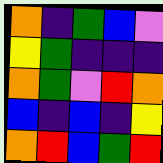[["orange", "indigo", "green", "blue", "violet"], ["yellow", "green", "indigo", "indigo", "indigo"], ["orange", "green", "violet", "red", "orange"], ["blue", "indigo", "blue", "indigo", "yellow"], ["orange", "red", "blue", "green", "red"]]